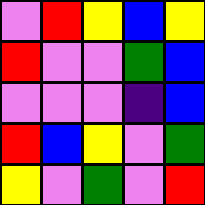[["violet", "red", "yellow", "blue", "yellow"], ["red", "violet", "violet", "green", "blue"], ["violet", "violet", "violet", "indigo", "blue"], ["red", "blue", "yellow", "violet", "green"], ["yellow", "violet", "green", "violet", "red"]]